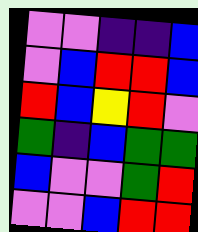[["violet", "violet", "indigo", "indigo", "blue"], ["violet", "blue", "red", "red", "blue"], ["red", "blue", "yellow", "red", "violet"], ["green", "indigo", "blue", "green", "green"], ["blue", "violet", "violet", "green", "red"], ["violet", "violet", "blue", "red", "red"]]